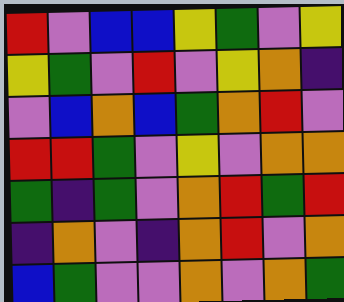[["red", "violet", "blue", "blue", "yellow", "green", "violet", "yellow"], ["yellow", "green", "violet", "red", "violet", "yellow", "orange", "indigo"], ["violet", "blue", "orange", "blue", "green", "orange", "red", "violet"], ["red", "red", "green", "violet", "yellow", "violet", "orange", "orange"], ["green", "indigo", "green", "violet", "orange", "red", "green", "red"], ["indigo", "orange", "violet", "indigo", "orange", "red", "violet", "orange"], ["blue", "green", "violet", "violet", "orange", "violet", "orange", "green"]]